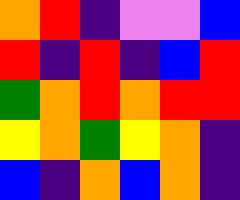[["orange", "red", "indigo", "violet", "violet", "blue"], ["red", "indigo", "red", "indigo", "blue", "red"], ["green", "orange", "red", "orange", "red", "red"], ["yellow", "orange", "green", "yellow", "orange", "indigo"], ["blue", "indigo", "orange", "blue", "orange", "indigo"]]